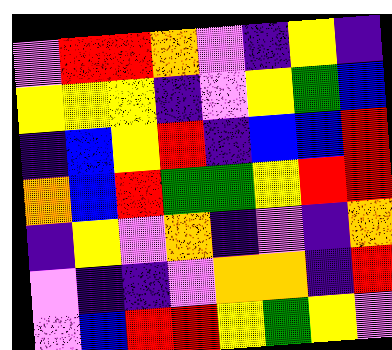[["violet", "red", "red", "orange", "violet", "indigo", "yellow", "indigo"], ["yellow", "yellow", "yellow", "indigo", "violet", "yellow", "green", "blue"], ["indigo", "blue", "yellow", "red", "indigo", "blue", "blue", "red"], ["orange", "blue", "red", "green", "green", "yellow", "red", "red"], ["indigo", "yellow", "violet", "orange", "indigo", "violet", "indigo", "orange"], ["violet", "indigo", "indigo", "violet", "orange", "orange", "indigo", "red"], ["violet", "blue", "red", "red", "yellow", "green", "yellow", "violet"]]